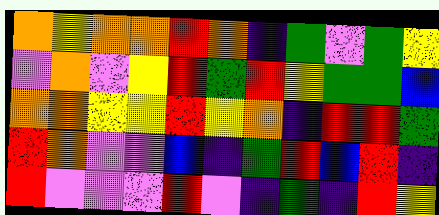[["orange", "yellow", "orange", "orange", "red", "orange", "indigo", "green", "violet", "green", "yellow"], ["violet", "orange", "violet", "yellow", "red", "green", "red", "yellow", "green", "green", "blue"], ["orange", "orange", "yellow", "yellow", "red", "yellow", "orange", "indigo", "red", "red", "green"], ["red", "orange", "violet", "violet", "blue", "indigo", "green", "red", "blue", "red", "indigo"], ["red", "violet", "violet", "violet", "red", "violet", "indigo", "green", "indigo", "red", "yellow"]]